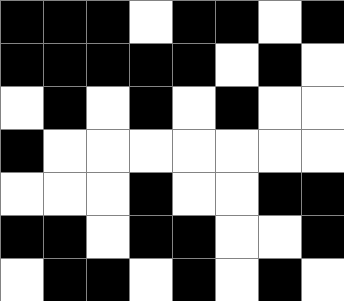[["black", "black", "black", "white", "black", "black", "white", "black"], ["black", "black", "black", "black", "black", "white", "black", "white"], ["white", "black", "white", "black", "white", "black", "white", "white"], ["black", "white", "white", "white", "white", "white", "white", "white"], ["white", "white", "white", "black", "white", "white", "black", "black"], ["black", "black", "white", "black", "black", "white", "white", "black"], ["white", "black", "black", "white", "black", "white", "black", "white"]]